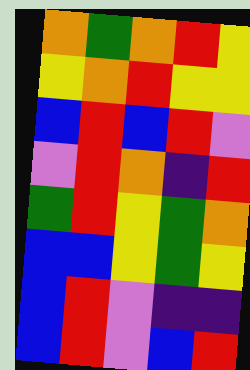[["orange", "green", "orange", "red", "yellow"], ["yellow", "orange", "red", "yellow", "yellow"], ["blue", "red", "blue", "red", "violet"], ["violet", "red", "orange", "indigo", "red"], ["green", "red", "yellow", "green", "orange"], ["blue", "blue", "yellow", "green", "yellow"], ["blue", "red", "violet", "indigo", "indigo"], ["blue", "red", "violet", "blue", "red"]]